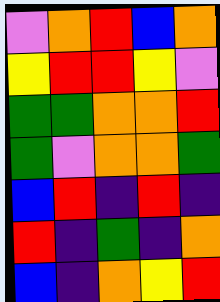[["violet", "orange", "red", "blue", "orange"], ["yellow", "red", "red", "yellow", "violet"], ["green", "green", "orange", "orange", "red"], ["green", "violet", "orange", "orange", "green"], ["blue", "red", "indigo", "red", "indigo"], ["red", "indigo", "green", "indigo", "orange"], ["blue", "indigo", "orange", "yellow", "red"]]